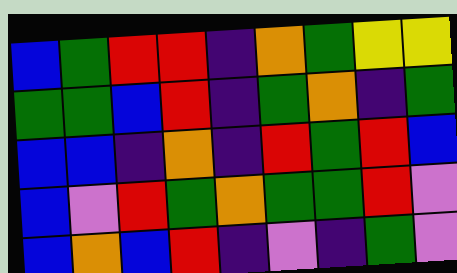[["blue", "green", "red", "red", "indigo", "orange", "green", "yellow", "yellow"], ["green", "green", "blue", "red", "indigo", "green", "orange", "indigo", "green"], ["blue", "blue", "indigo", "orange", "indigo", "red", "green", "red", "blue"], ["blue", "violet", "red", "green", "orange", "green", "green", "red", "violet"], ["blue", "orange", "blue", "red", "indigo", "violet", "indigo", "green", "violet"]]